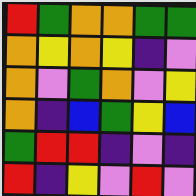[["red", "green", "orange", "orange", "green", "green"], ["orange", "yellow", "orange", "yellow", "indigo", "violet"], ["orange", "violet", "green", "orange", "violet", "yellow"], ["orange", "indigo", "blue", "green", "yellow", "blue"], ["green", "red", "red", "indigo", "violet", "indigo"], ["red", "indigo", "yellow", "violet", "red", "violet"]]